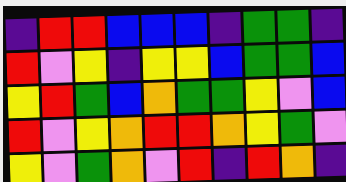[["indigo", "red", "red", "blue", "blue", "blue", "indigo", "green", "green", "indigo"], ["red", "violet", "yellow", "indigo", "yellow", "yellow", "blue", "green", "green", "blue"], ["yellow", "red", "green", "blue", "orange", "green", "green", "yellow", "violet", "blue"], ["red", "violet", "yellow", "orange", "red", "red", "orange", "yellow", "green", "violet"], ["yellow", "violet", "green", "orange", "violet", "red", "indigo", "red", "orange", "indigo"]]